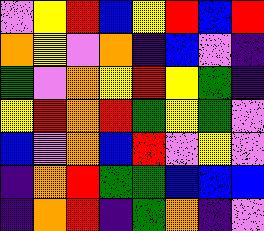[["violet", "yellow", "red", "blue", "yellow", "red", "blue", "red"], ["orange", "yellow", "violet", "orange", "indigo", "blue", "violet", "indigo"], ["green", "violet", "orange", "yellow", "red", "yellow", "green", "indigo"], ["yellow", "red", "orange", "red", "green", "yellow", "green", "violet"], ["blue", "violet", "orange", "blue", "red", "violet", "yellow", "violet"], ["indigo", "orange", "red", "green", "green", "blue", "blue", "blue"], ["indigo", "orange", "red", "indigo", "green", "orange", "indigo", "violet"]]